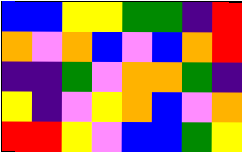[["blue", "blue", "yellow", "yellow", "green", "green", "indigo", "red"], ["orange", "violet", "orange", "blue", "violet", "blue", "orange", "red"], ["indigo", "indigo", "green", "violet", "orange", "orange", "green", "indigo"], ["yellow", "indigo", "violet", "yellow", "orange", "blue", "violet", "orange"], ["red", "red", "yellow", "violet", "blue", "blue", "green", "yellow"]]